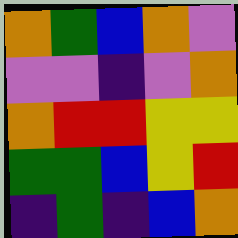[["orange", "green", "blue", "orange", "violet"], ["violet", "violet", "indigo", "violet", "orange"], ["orange", "red", "red", "yellow", "yellow"], ["green", "green", "blue", "yellow", "red"], ["indigo", "green", "indigo", "blue", "orange"]]